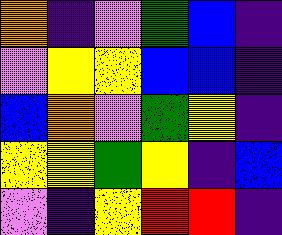[["orange", "indigo", "violet", "green", "blue", "indigo"], ["violet", "yellow", "yellow", "blue", "blue", "indigo"], ["blue", "orange", "violet", "green", "yellow", "indigo"], ["yellow", "yellow", "green", "yellow", "indigo", "blue"], ["violet", "indigo", "yellow", "red", "red", "indigo"]]